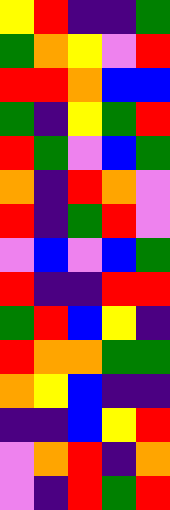[["yellow", "red", "indigo", "indigo", "green"], ["green", "orange", "yellow", "violet", "red"], ["red", "red", "orange", "blue", "blue"], ["green", "indigo", "yellow", "green", "red"], ["red", "green", "violet", "blue", "green"], ["orange", "indigo", "red", "orange", "violet"], ["red", "indigo", "green", "red", "violet"], ["violet", "blue", "violet", "blue", "green"], ["red", "indigo", "indigo", "red", "red"], ["green", "red", "blue", "yellow", "indigo"], ["red", "orange", "orange", "green", "green"], ["orange", "yellow", "blue", "indigo", "indigo"], ["indigo", "indigo", "blue", "yellow", "red"], ["violet", "orange", "red", "indigo", "orange"], ["violet", "indigo", "red", "green", "red"]]